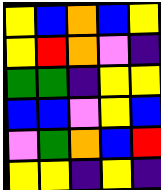[["yellow", "blue", "orange", "blue", "yellow"], ["yellow", "red", "orange", "violet", "indigo"], ["green", "green", "indigo", "yellow", "yellow"], ["blue", "blue", "violet", "yellow", "blue"], ["violet", "green", "orange", "blue", "red"], ["yellow", "yellow", "indigo", "yellow", "indigo"]]